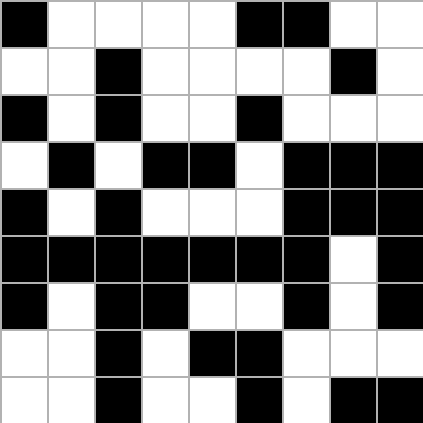[["black", "white", "white", "white", "white", "black", "black", "white", "white"], ["white", "white", "black", "white", "white", "white", "white", "black", "white"], ["black", "white", "black", "white", "white", "black", "white", "white", "white"], ["white", "black", "white", "black", "black", "white", "black", "black", "black"], ["black", "white", "black", "white", "white", "white", "black", "black", "black"], ["black", "black", "black", "black", "black", "black", "black", "white", "black"], ["black", "white", "black", "black", "white", "white", "black", "white", "black"], ["white", "white", "black", "white", "black", "black", "white", "white", "white"], ["white", "white", "black", "white", "white", "black", "white", "black", "black"]]